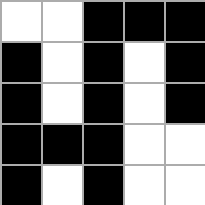[["white", "white", "black", "black", "black"], ["black", "white", "black", "white", "black"], ["black", "white", "black", "white", "black"], ["black", "black", "black", "white", "white"], ["black", "white", "black", "white", "white"]]